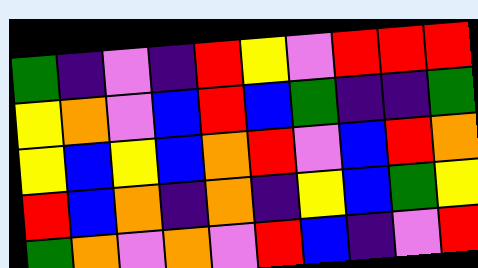[["green", "indigo", "violet", "indigo", "red", "yellow", "violet", "red", "red", "red"], ["yellow", "orange", "violet", "blue", "red", "blue", "green", "indigo", "indigo", "green"], ["yellow", "blue", "yellow", "blue", "orange", "red", "violet", "blue", "red", "orange"], ["red", "blue", "orange", "indigo", "orange", "indigo", "yellow", "blue", "green", "yellow"], ["green", "orange", "violet", "orange", "violet", "red", "blue", "indigo", "violet", "red"]]